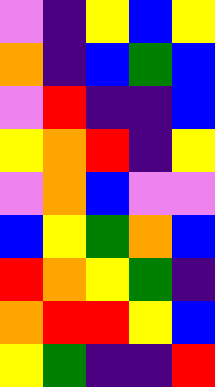[["violet", "indigo", "yellow", "blue", "yellow"], ["orange", "indigo", "blue", "green", "blue"], ["violet", "red", "indigo", "indigo", "blue"], ["yellow", "orange", "red", "indigo", "yellow"], ["violet", "orange", "blue", "violet", "violet"], ["blue", "yellow", "green", "orange", "blue"], ["red", "orange", "yellow", "green", "indigo"], ["orange", "red", "red", "yellow", "blue"], ["yellow", "green", "indigo", "indigo", "red"]]